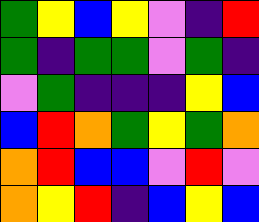[["green", "yellow", "blue", "yellow", "violet", "indigo", "red"], ["green", "indigo", "green", "green", "violet", "green", "indigo"], ["violet", "green", "indigo", "indigo", "indigo", "yellow", "blue"], ["blue", "red", "orange", "green", "yellow", "green", "orange"], ["orange", "red", "blue", "blue", "violet", "red", "violet"], ["orange", "yellow", "red", "indigo", "blue", "yellow", "blue"]]